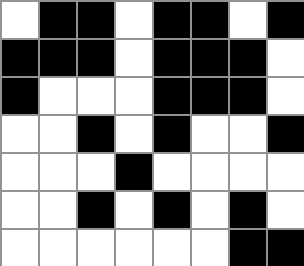[["white", "black", "black", "white", "black", "black", "white", "black"], ["black", "black", "black", "white", "black", "black", "black", "white"], ["black", "white", "white", "white", "black", "black", "black", "white"], ["white", "white", "black", "white", "black", "white", "white", "black"], ["white", "white", "white", "black", "white", "white", "white", "white"], ["white", "white", "black", "white", "black", "white", "black", "white"], ["white", "white", "white", "white", "white", "white", "black", "black"]]